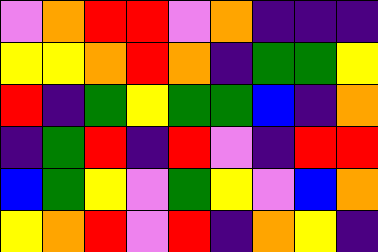[["violet", "orange", "red", "red", "violet", "orange", "indigo", "indigo", "indigo"], ["yellow", "yellow", "orange", "red", "orange", "indigo", "green", "green", "yellow"], ["red", "indigo", "green", "yellow", "green", "green", "blue", "indigo", "orange"], ["indigo", "green", "red", "indigo", "red", "violet", "indigo", "red", "red"], ["blue", "green", "yellow", "violet", "green", "yellow", "violet", "blue", "orange"], ["yellow", "orange", "red", "violet", "red", "indigo", "orange", "yellow", "indigo"]]